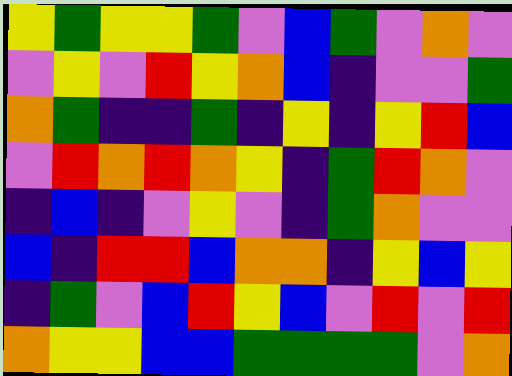[["yellow", "green", "yellow", "yellow", "green", "violet", "blue", "green", "violet", "orange", "violet"], ["violet", "yellow", "violet", "red", "yellow", "orange", "blue", "indigo", "violet", "violet", "green"], ["orange", "green", "indigo", "indigo", "green", "indigo", "yellow", "indigo", "yellow", "red", "blue"], ["violet", "red", "orange", "red", "orange", "yellow", "indigo", "green", "red", "orange", "violet"], ["indigo", "blue", "indigo", "violet", "yellow", "violet", "indigo", "green", "orange", "violet", "violet"], ["blue", "indigo", "red", "red", "blue", "orange", "orange", "indigo", "yellow", "blue", "yellow"], ["indigo", "green", "violet", "blue", "red", "yellow", "blue", "violet", "red", "violet", "red"], ["orange", "yellow", "yellow", "blue", "blue", "green", "green", "green", "green", "violet", "orange"]]